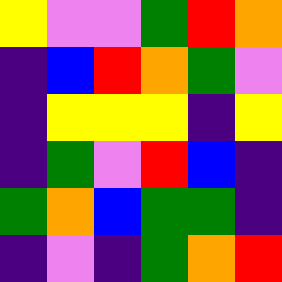[["yellow", "violet", "violet", "green", "red", "orange"], ["indigo", "blue", "red", "orange", "green", "violet"], ["indigo", "yellow", "yellow", "yellow", "indigo", "yellow"], ["indigo", "green", "violet", "red", "blue", "indigo"], ["green", "orange", "blue", "green", "green", "indigo"], ["indigo", "violet", "indigo", "green", "orange", "red"]]